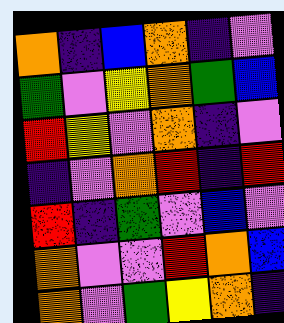[["orange", "indigo", "blue", "orange", "indigo", "violet"], ["green", "violet", "yellow", "orange", "green", "blue"], ["red", "yellow", "violet", "orange", "indigo", "violet"], ["indigo", "violet", "orange", "red", "indigo", "red"], ["red", "indigo", "green", "violet", "blue", "violet"], ["orange", "violet", "violet", "red", "orange", "blue"], ["orange", "violet", "green", "yellow", "orange", "indigo"]]